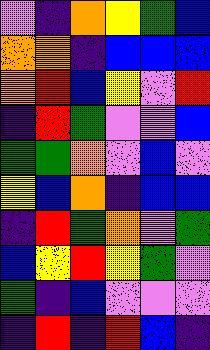[["violet", "indigo", "orange", "yellow", "green", "blue"], ["orange", "orange", "indigo", "blue", "blue", "blue"], ["orange", "red", "blue", "yellow", "violet", "red"], ["indigo", "red", "green", "violet", "violet", "blue"], ["green", "green", "orange", "violet", "blue", "violet"], ["yellow", "blue", "orange", "indigo", "blue", "blue"], ["indigo", "red", "green", "orange", "violet", "green"], ["blue", "yellow", "red", "yellow", "green", "violet"], ["green", "indigo", "blue", "violet", "violet", "violet"], ["indigo", "red", "indigo", "red", "blue", "indigo"]]